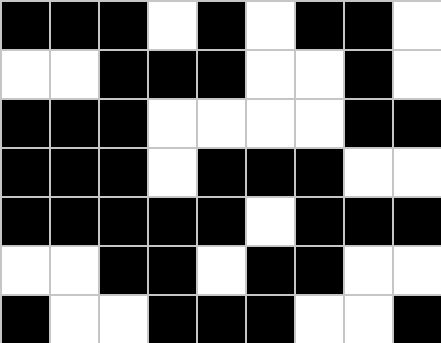[["black", "black", "black", "white", "black", "white", "black", "black", "white"], ["white", "white", "black", "black", "black", "white", "white", "black", "white"], ["black", "black", "black", "white", "white", "white", "white", "black", "black"], ["black", "black", "black", "white", "black", "black", "black", "white", "white"], ["black", "black", "black", "black", "black", "white", "black", "black", "black"], ["white", "white", "black", "black", "white", "black", "black", "white", "white"], ["black", "white", "white", "black", "black", "black", "white", "white", "black"]]